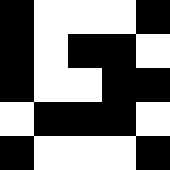[["black", "white", "white", "white", "black"], ["black", "white", "black", "black", "white"], ["black", "white", "white", "black", "black"], ["white", "black", "black", "black", "white"], ["black", "white", "white", "white", "black"]]